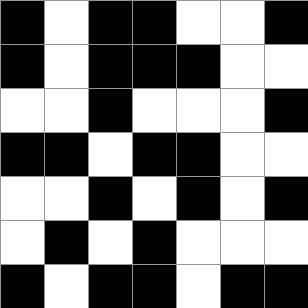[["black", "white", "black", "black", "white", "white", "black"], ["black", "white", "black", "black", "black", "white", "white"], ["white", "white", "black", "white", "white", "white", "black"], ["black", "black", "white", "black", "black", "white", "white"], ["white", "white", "black", "white", "black", "white", "black"], ["white", "black", "white", "black", "white", "white", "white"], ["black", "white", "black", "black", "white", "black", "black"]]